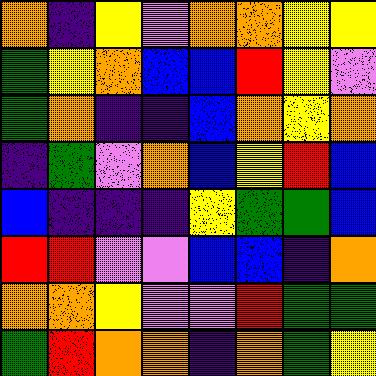[["orange", "indigo", "yellow", "violet", "orange", "orange", "yellow", "yellow"], ["green", "yellow", "orange", "blue", "blue", "red", "yellow", "violet"], ["green", "orange", "indigo", "indigo", "blue", "orange", "yellow", "orange"], ["indigo", "green", "violet", "orange", "blue", "yellow", "red", "blue"], ["blue", "indigo", "indigo", "indigo", "yellow", "green", "green", "blue"], ["red", "red", "violet", "violet", "blue", "blue", "indigo", "orange"], ["orange", "orange", "yellow", "violet", "violet", "red", "green", "green"], ["green", "red", "orange", "orange", "indigo", "orange", "green", "yellow"]]